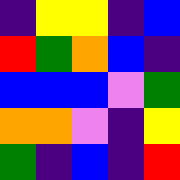[["indigo", "yellow", "yellow", "indigo", "blue"], ["red", "green", "orange", "blue", "indigo"], ["blue", "blue", "blue", "violet", "green"], ["orange", "orange", "violet", "indigo", "yellow"], ["green", "indigo", "blue", "indigo", "red"]]